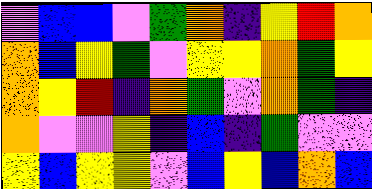[["violet", "blue", "blue", "violet", "green", "orange", "indigo", "yellow", "red", "orange"], ["orange", "blue", "yellow", "green", "violet", "yellow", "yellow", "orange", "green", "yellow"], ["orange", "yellow", "red", "indigo", "orange", "green", "violet", "orange", "green", "indigo"], ["orange", "violet", "violet", "yellow", "indigo", "blue", "indigo", "green", "violet", "violet"], ["yellow", "blue", "yellow", "yellow", "violet", "blue", "yellow", "blue", "orange", "blue"]]